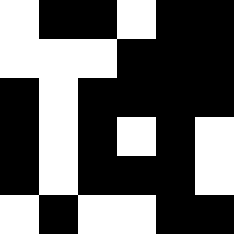[["white", "black", "black", "white", "black", "black"], ["white", "white", "white", "black", "black", "black"], ["black", "white", "black", "black", "black", "black"], ["black", "white", "black", "white", "black", "white"], ["black", "white", "black", "black", "black", "white"], ["white", "black", "white", "white", "black", "black"]]